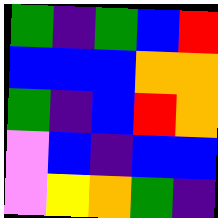[["green", "indigo", "green", "blue", "red"], ["blue", "blue", "blue", "orange", "orange"], ["green", "indigo", "blue", "red", "orange"], ["violet", "blue", "indigo", "blue", "blue"], ["violet", "yellow", "orange", "green", "indigo"]]